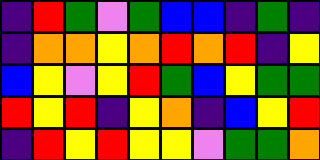[["indigo", "red", "green", "violet", "green", "blue", "blue", "indigo", "green", "indigo"], ["indigo", "orange", "orange", "yellow", "orange", "red", "orange", "red", "indigo", "yellow"], ["blue", "yellow", "violet", "yellow", "red", "green", "blue", "yellow", "green", "green"], ["red", "yellow", "red", "indigo", "yellow", "orange", "indigo", "blue", "yellow", "red"], ["indigo", "red", "yellow", "red", "yellow", "yellow", "violet", "green", "green", "orange"]]